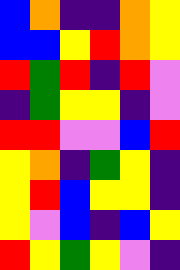[["blue", "orange", "indigo", "indigo", "orange", "yellow"], ["blue", "blue", "yellow", "red", "orange", "yellow"], ["red", "green", "red", "indigo", "red", "violet"], ["indigo", "green", "yellow", "yellow", "indigo", "violet"], ["red", "red", "violet", "violet", "blue", "red"], ["yellow", "orange", "indigo", "green", "yellow", "indigo"], ["yellow", "red", "blue", "yellow", "yellow", "indigo"], ["yellow", "violet", "blue", "indigo", "blue", "yellow"], ["red", "yellow", "green", "yellow", "violet", "indigo"]]